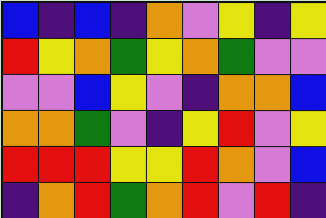[["blue", "indigo", "blue", "indigo", "orange", "violet", "yellow", "indigo", "yellow"], ["red", "yellow", "orange", "green", "yellow", "orange", "green", "violet", "violet"], ["violet", "violet", "blue", "yellow", "violet", "indigo", "orange", "orange", "blue"], ["orange", "orange", "green", "violet", "indigo", "yellow", "red", "violet", "yellow"], ["red", "red", "red", "yellow", "yellow", "red", "orange", "violet", "blue"], ["indigo", "orange", "red", "green", "orange", "red", "violet", "red", "indigo"]]